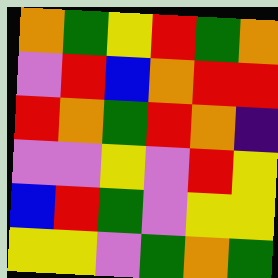[["orange", "green", "yellow", "red", "green", "orange"], ["violet", "red", "blue", "orange", "red", "red"], ["red", "orange", "green", "red", "orange", "indigo"], ["violet", "violet", "yellow", "violet", "red", "yellow"], ["blue", "red", "green", "violet", "yellow", "yellow"], ["yellow", "yellow", "violet", "green", "orange", "green"]]